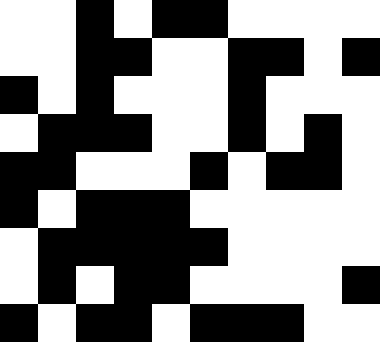[["white", "white", "black", "white", "black", "black", "white", "white", "white", "white"], ["white", "white", "black", "black", "white", "white", "black", "black", "white", "black"], ["black", "white", "black", "white", "white", "white", "black", "white", "white", "white"], ["white", "black", "black", "black", "white", "white", "black", "white", "black", "white"], ["black", "black", "white", "white", "white", "black", "white", "black", "black", "white"], ["black", "white", "black", "black", "black", "white", "white", "white", "white", "white"], ["white", "black", "black", "black", "black", "black", "white", "white", "white", "white"], ["white", "black", "white", "black", "black", "white", "white", "white", "white", "black"], ["black", "white", "black", "black", "white", "black", "black", "black", "white", "white"]]